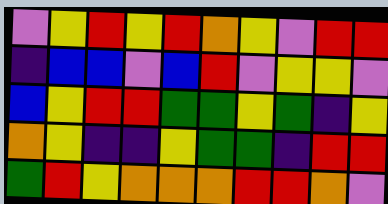[["violet", "yellow", "red", "yellow", "red", "orange", "yellow", "violet", "red", "red"], ["indigo", "blue", "blue", "violet", "blue", "red", "violet", "yellow", "yellow", "violet"], ["blue", "yellow", "red", "red", "green", "green", "yellow", "green", "indigo", "yellow"], ["orange", "yellow", "indigo", "indigo", "yellow", "green", "green", "indigo", "red", "red"], ["green", "red", "yellow", "orange", "orange", "orange", "red", "red", "orange", "violet"]]